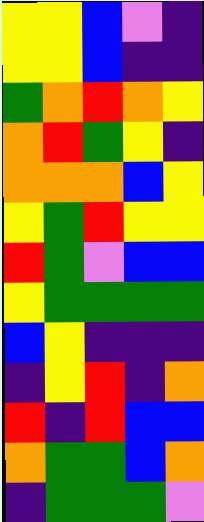[["yellow", "yellow", "blue", "violet", "indigo"], ["yellow", "yellow", "blue", "indigo", "indigo"], ["green", "orange", "red", "orange", "yellow"], ["orange", "red", "green", "yellow", "indigo"], ["orange", "orange", "orange", "blue", "yellow"], ["yellow", "green", "red", "yellow", "yellow"], ["red", "green", "violet", "blue", "blue"], ["yellow", "green", "green", "green", "green"], ["blue", "yellow", "indigo", "indigo", "indigo"], ["indigo", "yellow", "red", "indigo", "orange"], ["red", "indigo", "red", "blue", "blue"], ["orange", "green", "green", "blue", "orange"], ["indigo", "green", "green", "green", "violet"]]